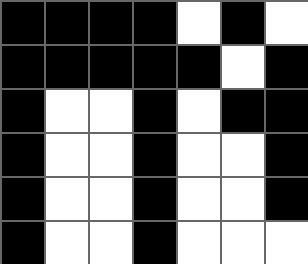[["black", "black", "black", "black", "white", "black", "white"], ["black", "black", "black", "black", "black", "white", "black"], ["black", "white", "white", "black", "white", "black", "black"], ["black", "white", "white", "black", "white", "white", "black"], ["black", "white", "white", "black", "white", "white", "black"], ["black", "white", "white", "black", "white", "white", "white"]]